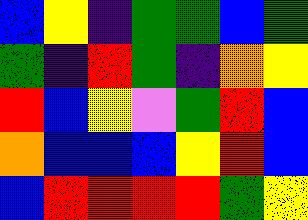[["blue", "yellow", "indigo", "green", "green", "blue", "green"], ["green", "indigo", "red", "green", "indigo", "orange", "yellow"], ["red", "blue", "yellow", "violet", "green", "red", "blue"], ["orange", "blue", "blue", "blue", "yellow", "red", "blue"], ["blue", "red", "red", "red", "red", "green", "yellow"]]